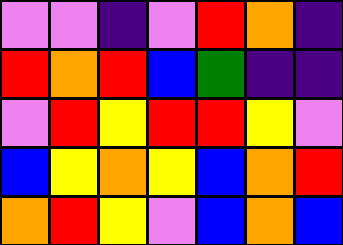[["violet", "violet", "indigo", "violet", "red", "orange", "indigo"], ["red", "orange", "red", "blue", "green", "indigo", "indigo"], ["violet", "red", "yellow", "red", "red", "yellow", "violet"], ["blue", "yellow", "orange", "yellow", "blue", "orange", "red"], ["orange", "red", "yellow", "violet", "blue", "orange", "blue"]]